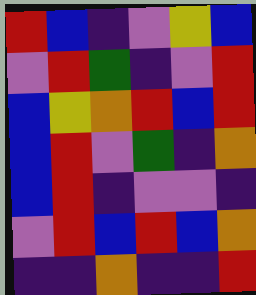[["red", "blue", "indigo", "violet", "yellow", "blue"], ["violet", "red", "green", "indigo", "violet", "red"], ["blue", "yellow", "orange", "red", "blue", "red"], ["blue", "red", "violet", "green", "indigo", "orange"], ["blue", "red", "indigo", "violet", "violet", "indigo"], ["violet", "red", "blue", "red", "blue", "orange"], ["indigo", "indigo", "orange", "indigo", "indigo", "red"]]